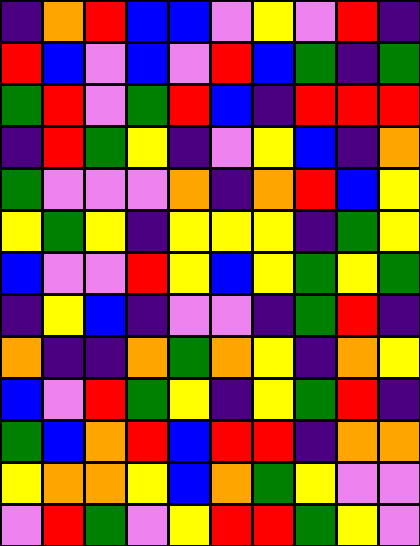[["indigo", "orange", "red", "blue", "blue", "violet", "yellow", "violet", "red", "indigo"], ["red", "blue", "violet", "blue", "violet", "red", "blue", "green", "indigo", "green"], ["green", "red", "violet", "green", "red", "blue", "indigo", "red", "red", "red"], ["indigo", "red", "green", "yellow", "indigo", "violet", "yellow", "blue", "indigo", "orange"], ["green", "violet", "violet", "violet", "orange", "indigo", "orange", "red", "blue", "yellow"], ["yellow", "green", "yellow", "indigo", "yellow", "yellow", "yellow", "indigo", "green", "yellow"], ["blue", "violet", "violet", "red", "yellow", "blue", "yellow", "green", "yellow", "green"], ["indigo", "yellow", "blue", "indigo", "violet", "violet", "indigo", "green", "red", "indigo"], ["orange", "indigo", "indigo", "orange", "green", "orange", "yellow", "indigo", "orange", "yellow"], ["blue", "violet", "red", "green", "yellow", "indigo", "yellow", "green", "red", "indigo"], ["green", "blue", "orange", "red", "blue", "red", "red", "indigo", "orange", "orange"], ["yellow", "orange", "orange", "yellow", "blue", "orange", "green", "yellow", "violet", "violet"], ["violet", "red", "green", "violet", "yellow", "red", "red", "green", "yellow", "violet"]]